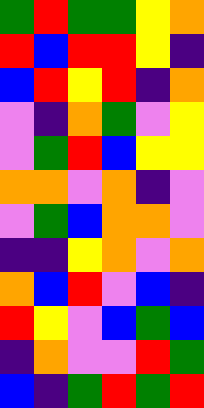[["green", "red", "green", "green", "yellow", "orange"], ["red", "blue", "red", "red", "yellow", "indigo"], ["blue", "red", "yellow", "red", "indigo", "orange"], ["violet", "indigo", "orange", "green", "violet", "yellow"], ["violet", "green", "red", "blue", "yellow", "yellow"], ["orange", "orange", "violet", "orange", "indigo", "violet"], ["violet", "green", "blue", "orange", "orange", "violet"], ["indigo", "indigo", "yellow", "orange", "violet", "orange"], ["orange", "blue", "red", "violet", "blue", "indigo"], ["red", "yellow", "violet", "blue", "green", "blue"], ["indigo", "orange", "violet", "violet", "red", "green"], ["blue", "indigo", "green", "red", "green", "red"]]